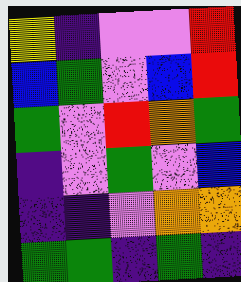[["yellow", "indigo", "violet", "violet", "red"], ["blue", "green", "violet", "blue", "red"], ["green", "violet", "red", "orange", "green"], ["indigo", "violet", "green", "violet", "blue"], ["indigo", "indigo", "violet", "orange", "orange"], ["green", "green", "indigo", "green", "indigo"]]